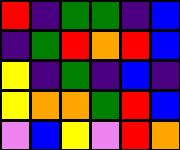[["red", "indigo", "green", "green", "indigo", "blue"], ["indigo", "green", "red", "orange", "red", "blue"], ["yellow", "indigo", "green", "indigo", "blue", "indigo"], ["yellow", "orange", "orange", "green", "red", "blue"], ["violet", "blue", "yellow", "violet", "red", "orange"]]